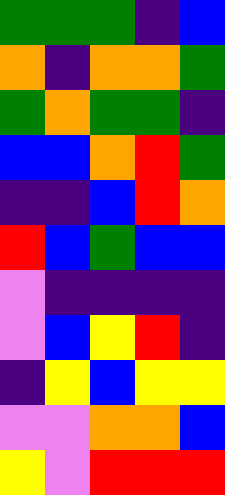[["green", "green", "green", "indigo", "blue"], ["orange", "indigo", "orange", "orange", "green"], ["green", "orange", "green", "green", "indigo"], ["blue", "blue", "orange", "red", "green"], ["indigo", "indigo", "blue", "red", "orange"], ["red", "blue", "green", "blue", "blue"], ["violet", "indigo", "indigo", "indigo", "indigo"], ["violet", "blue", "yellow", "red", "indigo"], ["indigo", "yellow", "blue", "yellow", "yellow"], ["violet", "violet", "orange", "orange", "blue"], ["yellow", "violet", "red", "red", "red"]]